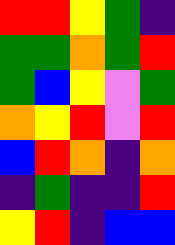[["red", "red", "yellow", "green", "indigo"], ["green", "green", "orange", "green", "red"], ["green", "blue", "yellow", "violet", "green"], ["orange", "yellow", "red", "violet", "red"], ["blue", "red", "orange", "indigo", "orange"], ["indigo", "green", "indigo", "indigo", "red"], ["yellow", "red", "indigo", "blue", "blue"]]